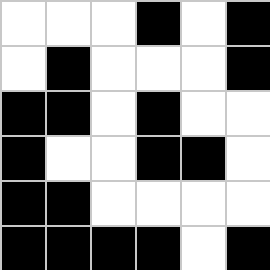[["white", "white", "white", "black", "white", "black"], ["white", "black", "white", "white", "white", "black"], ["black", "black", "white", "black", "white", "white"], ["black", "white", "white", "black", "black", "white"], ["black", "black", "white", "white", "white", "white"], ["black", "black", "black", "black", "white", "black"]]